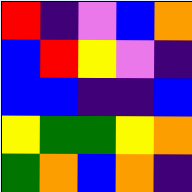[["red", "indigo", "violet", "blue", "orange"], ["blue", "red", "yellow", "violet", "indigo"], ["blue", "blue", "indigo", "indigo", "blue"], ["yellow", "green", "green", "yellow", "orange"], ["green", "orange", "blue", "orange", "indigo"]]